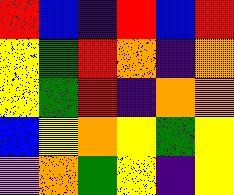[["red", "blue", "indigo", "red", "blue", "red"], ["yellow", "green", "red", "orange", "indigo", "orange"], ["yellow", "green", "red", "indigo", "orange", "orange"], ["blue", "yellow", "orange", "yellow", "green", "yellow"], ["violet", "orange", "green", "yellow", "indigo", "yellow"]]